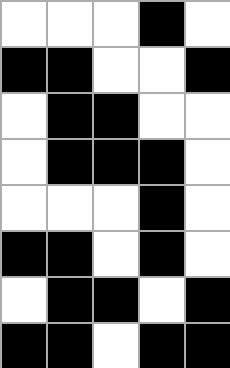[["white", "white", "white", "black", "white"], ["black", "black", "white", "white", "black"], ["white", "black", "black", "white", "white"], ["white", "black", "black", "black", "white"], ["white", "white", "white", "black", "white"], ["black", "black", "white", "black", "white"], ["white", "black", "black", "white", "black"], ["black", "black", "white", "black", "black"]]